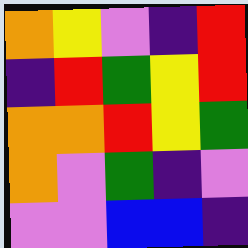[["orange", "yellow", "violet", "indigo", "red"], ["indigo", "red", "green", "yellow", "red"], ["orange", "orange", "red", "yellow", "green"], ["orange", "violet", "green", "indigo", "violet"], ["violet", "violet", "blue", "blue", "indigo"]]